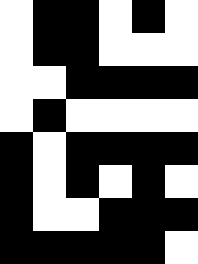[["white", "black", "black", "white", "black", "white"], ["white", "black", "black", "white", "white", "white"], ["white", "white", "black", "black", "black", "black"], ["white", "black", "white", "white", "white", "white"], ["black", "white", "black", "black", "black", "black"], ["black", "white", "black", "white", "black", "white"], ["black", "white", "white", "black", "black", "black"], ["black", "black", "black", "black", "black", "white"]]